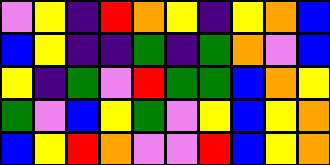[["violet", "yellow", "indigo", "red", "orange", "yellow", "indigo", "yellow", "orange", "blue"], ["blue", "yellow", "indigo", "indigo", "green", "indigo", "green", "orange", "violet", "blue"], ["yellow", "indigo", "green", "violet", "red", "green", "green", "blue", "orange", "yellow"], ["green", "violet", "blue", "yellow", "green", "violet", "yellow", "blue", "yellow", "orange"], ["blue", "yellow", "red", "orange", "violet", "violet", "red", "blue", "yellow", "orange"]]